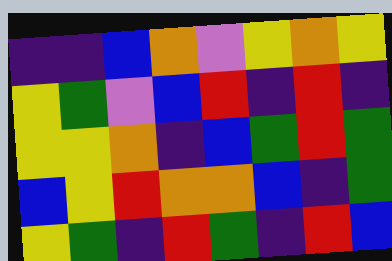[["indigo", "indigo", "blue", "orange", "violet", "yellow", "orange", "yellow"], ["yellow", "green", "violet", "blue", "red", "indigo", "red", "indigo"], ["yellow", "yellow", "orange", "indigo", "blue", "green", "red", "green"], ["blue", "yellow", "red", "orange", "orange", "blue", "indigo", "green"], ["yellow", "green", "indigo", "red", "green", "indigo", "red", "blue"]]